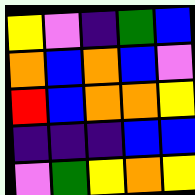[["yellow", "violet", "indigo", "green", "blue"], ["orange", "blue", "orange", "blue", "violet"], ["red", "blue", "orange", "orange", "yellow"], ["indigo", "indigo", "indigo", "blue", "blue"], ["violet", "green", "yellow", "orange", "yellow"]]